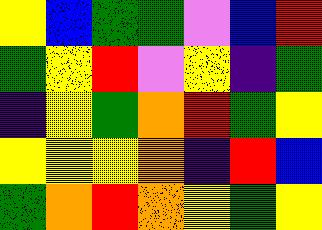[["yellow", "blue", "green", "green", "violet", "blue", "red"], ["green", "yellow", "red", "violet", "yellow", "indigo", "green"], ["indigo", "yellow", "green", "orange", "red", "green", "yellow"], ["yellow", "yellow", "yellow", "orange", "indigo", "red", "blue"], ["green", "orange", "red", "orange", "yellow", "green", "yellow"]]